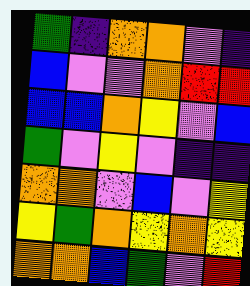[["green", "indigo", "orange", "orange", "violet", "indigo"], ["blue", "violet", "violet", "orange", "red", "red"], ["blue", "blue", "orange", "yellow", "violet", "blue"], ["green", "violet", "yellow", "violet", "indigo", "indigo"], ["orange", "orange", "violet", "blue", "violet", "yellow"], ["yellow", "green", "orange", "yellow", "orange", "yellow"], ["orange", "orange", "blue", "green", "violet", "red"]]